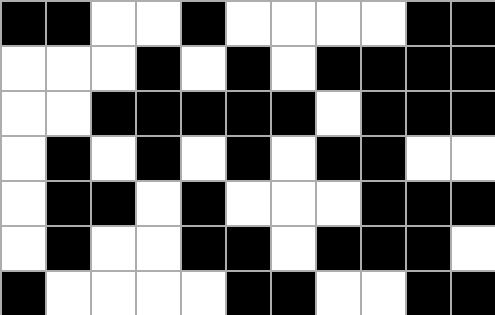[["black", "black", "white", "white", "black", "white", "white", "white", "white", "black", "black"], ["white", "white", "white", "black", "white", "black", "white", "black", "black", "black", "black"], ["white", "white", "black", "black", "black", "black", "black", "white", "black", "black", "black"], ["white", "black", "white", "black", "white", "black", "white", "black", "black", "white", "white"], ["white", "black", "black", "white", "black", "white", "white", "white", "black", "black", "black"], ["white", "black", "white", "white", "black", "black", "white", "black", "black", "black", "white"], ["black", "white", "white", "white", "white", "black", "black", "white", "white", "black", "black"]]